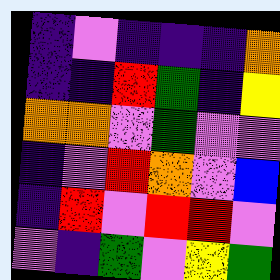[["indigo", "violet", "indigo", "indigo", "indigo", "orange"], ["indigo", "indigo", "red", "green", "indigo", "yellow"], ["orange", "orange", "violet", "green", "violet", "violet"], ["indigo", "violet", "red", "orange", "violet", "blue"], ["indigo", "red", "violet", "red", "red", "violet"], ["violet", "indigo", "green", "violet", "yellow", "green"]]